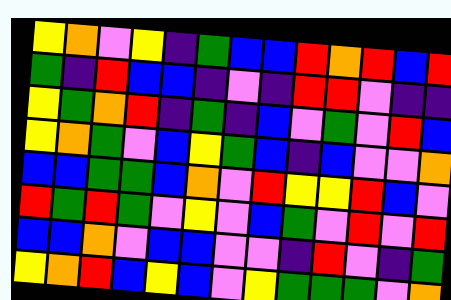[["yellow", "orange", "violet", "yellow", "indigo", "green", "blue", "blue", "red", "orange", "red", "blue", "red"], ["green", "indigo", "red", "blue", "blue", "indigo", "violet", "indigo", "red", "red", "violet", "indigo", "indigo"], ["yellow", "green", "orange", "red", "indigo", "green", "indigo", "blue", "violet", "green", "violet", "red", "blue"], ["yellow", "orange", "green", "violet", "blue", "yellow", "green", "blue", "indigo", "blue", "violet", "violet", "orange"], ["blue", "blue", "green", "green", "blue", "orange", "violet", "red", "yellow", "yellow", "red", "blue", "violet"], ["red", "green", "red", "green", "violet", "yellow", "violet", "blue", "green", "violet", "red", "violet", "red"], ["blue", "blue", "orange", "violet", "blue", "blue", "violet", "violet", "indigo", "red", "violet", "indigo", "green"], ["yellow", "orange", "red", "blue", "yellow", "blue", "violet", "yellow", "green", "green", "green", "violet", "orange"]]